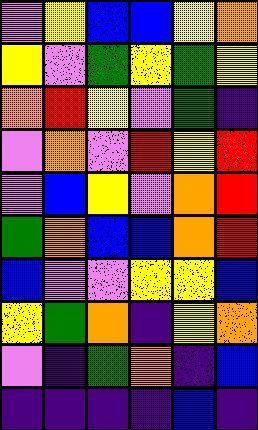[["violet", "yellow", "blue", "blue", "yellow", "orange"], ["yellow", "violet", "green", "yellow", "green", "yellow"], ["orange", "red", "yellow", "violet", "green", "indigo"], ["violet", "orange", "violet", "red", "yellow", "red"], ["violet", "blue", "yellow", "violet", "orange", "red"], ["green", "orange", "blue", "blue", "orange", "red"], ["blue", "violet", "violet", "yellow", "yellow", "blue"], ["yellow", "green", "orange", "indigo", "yellow", "orange"], ["violet", "indigo", "green", "orange", "indigo", "blue"], ["indigo", "indigo", "indigo", "indigo", "blue", "indigo"]]